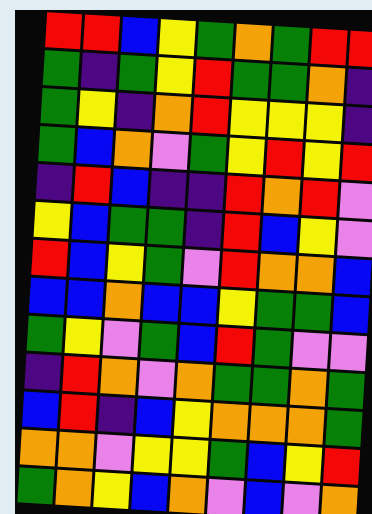[["red", "red", "blue", "yellow", "green", "orange", "green", "red", "red"], ["green", "indigo", "green", "yellow", "red", "green", "green", "orange", "indigo"], ["green", "yellow", "indigo", "orange", "red", "yellow", "yellow", "yellow", "indigo"], ["green", "blue", "orange", "violet", "green", "yellow", "red", "yellow", "red"], ["indigo", "red", "blue", "indigo", "indigo", "red", "orange", "red", "violet"], ["yellow", "blue", "green", "green", "indigo", "red", "blue", "yellow", "violet"], ["red", "blue", "yellow", "green", "violet", "red", "orange", "orange", "blue"], ["blue", "blue", "orange", "blue", "blue", "yellow", "green", "green", "blue"], ["green", "yellow", "violet", "green", "blue", "red", "green", "violet", "violet"], ["indigo", "red", "orange", "violet", "orange", "green", "green", "orange", "green"], ["blue", "red", "indigo", "blue", "yellow", "orange", "orange", "orange", "green"], ["orange", "orange", "violet", "yellow", "yellow", "green", "blue", "yellow", "red"], ["green", "orange", "yellow", "blue", "orange", "violet", "blue", "violet", "orange"]]